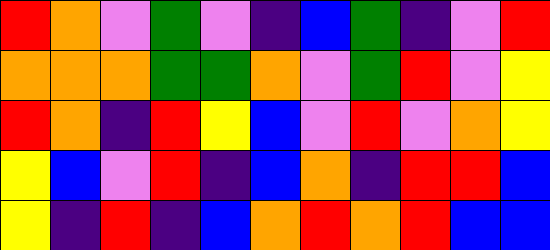[["red", "orange", "violet", "green", "violet", "indigo", "blue", "green", "indigo", "violet", "red"], ["orange", "orange", "orange", "green", "green", "orange", "violet", "green", "red", "violet", "yellow"], ["red", "orange", "indigo", "red", "yellow", "blue", "violet", "red", "violet", "orange", "yellow"], ["yellow", "blue", "violet", "red", "indigo", "blue", "orange", "indigo", "red", "red", "blue"], ["yellow", "indigo", "red", "indigo", "blue", "orange", "red", "orange", "red", "blue", "blue"]]